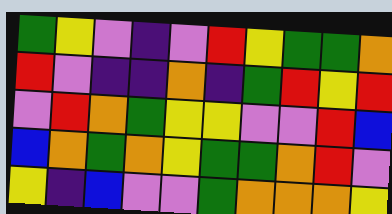[["green", "yellow", "violet", "indigo", "violet", "red", "yellow", "green", "green", "orange"], ["red", "violet", "indigo", "indigo", "orange", "indigo", "green", "red", "yellow", "red"], ["violet", "red", "orange", "green", "yellow", "yellow", "violet", "violet", "red", "blue"], ["blue", "orange", "green", "orange", "yellow", "green", "green", "orange", "red", "violet"], ["yellow", "indigo", "blue", "violet", "violet", "green", "orange", "orange", "orange", "yellow"]]